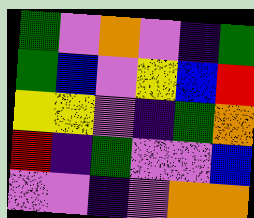[["green", "violet", "orange", "violet", "indigo", "green"], ["green", "blue", "violet", "yellow", "blue", "red"], ["yellow", "yellow", "violet", "indigo", "green", "orange"], ["red", "indigo", "green", "violet", "violet", "blue"], ["violet", "violet", "indigo", "violet", "orange", "orange"]]